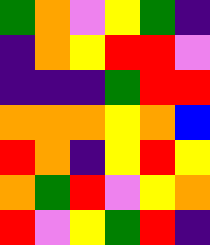[["green", "orange", "violet", "yellow", "green", "indigo"], ["indigo", "orange", "yellow", "red", "red", "violet"], ["indigo", "indigo", "indigo", "green", "red", "red"], ["orange", "orange", "orange", "yellow", "orange", "blue"], ["red", "orange", "indigo", "yellow", "red", "yellow"], ["orange", "green", "red", "violet", "yellow", "orange"], ["red", "violet", "yellow", "green", "red", "indigo"]]